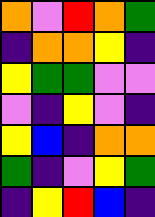[["orange", "violet", "red", "orange", "green"], ["indigo", "orange", "orange", "yellow", "indigo"], ["yellow", "green", "green", "violet", "violet"], ["violet", "indigo", "yellow", "violet", "indigo"], ["yellow", "blue", "indigo", "orange", "orange"], ["green", "indigo", "violet", "yellow", "green"], ["indigo", "yellow", "red", "blue", "indigo"]]